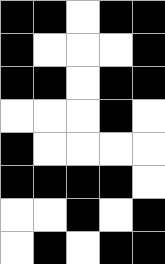[["black", "black", "white", "black", "black"], ["black", "white", "white", "white", "black"], ["black", "black", "white", "black", "black"], ["white", "white", "white", "black", "white"], ["black", "white", "white", "white", "white"], ["black", "black", "black", "black", "white"], ["white", "white", "black", "white", "black"], ["white", "black", "white", "black", "black"]]